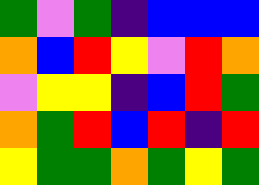[["green", "violet", "green", "indigo", "blue", "blue", "blue"], ["orange", "blue", "red", "yellow", "violet", "red", "orange"], ["violet", "yellow", "yellow", "indigo", "blue", "red", "green"], ["orange", "green", "red", "blue", "red", "indigo", "red"], ["yellow", "green", "green", "orange", "green", "yellow", "green"]]